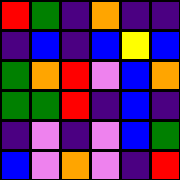[["red", "green", "indigo", "orange", "indigo", "indigo"], ["indigo", "blue", "indigo", "blue", "yellow", "blue"], ["green", "orange", "red", "violet", "blue", "orange"], ["green", "green", "red", "indigo", "blue", "indigo"], ["indigo", "violet", "indigo", "violet", "blue", "green"], ["blue", "violet", "orange", "violet", "indigo", "red"]]